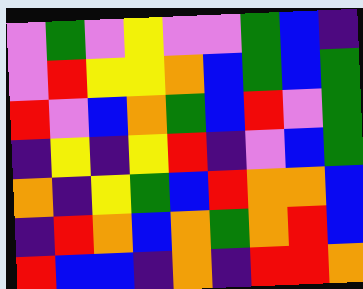[["violet", "green", "violet", "yellow", "violet", "violet", "green", "blue", "indigo"], ["violet", "red", "yellow", "yellow", "orange", "blue", "green", "blue", "green"], ["red", "violet", "blue", "orange", "green", "blue", "red", "violet", "green"], ["indigo", "yellow", "indigo", "yellow", "red", "indigo", "violet", "blue", "green"], ["orange", "indigo", "yellow", "green", "blue", "red", "orange", "orange", "blue"], ["indigo", "red", "orange", "blue", "orange", "green", "orange", "red", "blue"], ["red", "blue", "blue", "indigo", "orange", "indigo", "red", "red", "orange"]]